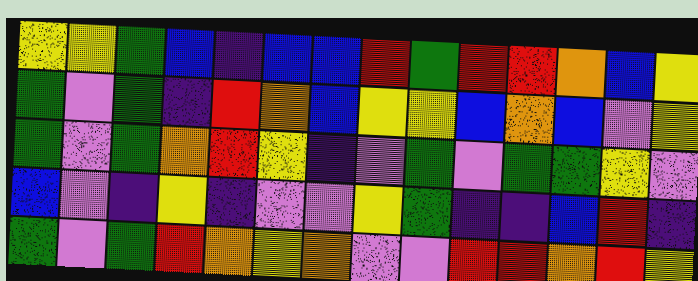[["yellow", "yellow", "green", "blue", "indigo", "blue", "blue", "red", "green", "red", "red", "orange", "blue", "yellow"], ["green", "violet", "green", "indigo", "red", "orange", "blue", "yellow", "yellow", "blue", "orange", "blue", "violet", "yellow"], ["green", "violet", "green", "orange", "red", "yellow", "indigo", "violet", "green", "violet", "green", "green", "yellow", "violet"], ["blue", "violet", "indigo", "yellow", "indigo", "violet", "violet", "yellow", "green", "indigo", "indigo", "blue", "red", "indigo"], ["green", "violet", "green", "red", "orange", "yellow", "orange", "violet", "violet", "red", "red", "orange", "red", "yellow"]]